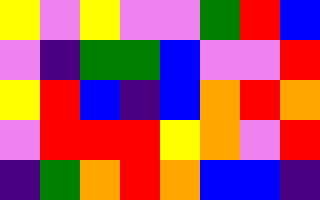[["yellow", "violet", "yellow", "violet", "violet", "green", "red", "blue"], ["violet", "indigo", "green", "green", "blue", "violet", "violet", "red"], ["yellow", "red", "blue", "indigo", "blue", "orange", "red", "orange"], ["violet", "red", "red", "red", "yellow", "orange", "violet", "red"], ["indigo", "green", "orange", "red", "orange", "blue", "blue", "indigo"]]